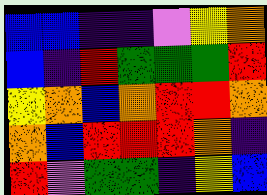[["blue", "blue", "indigo", "indigo", "violet", "yellow", "orange"], ["blue", "indigo", "red", "green", "green", "green", "red"], ["yellow", "orange", "blue", "orange", "red", "red", "orange"], ["orange", "blue", "red", "red", "red", "orange", "indigo"], ["red", "violet", "green", "green", "indigo", "yellow", "blue"]]